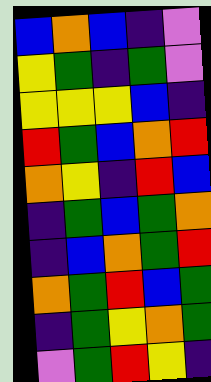[["blue", "orange", "blue", "indigo", "violet"], ["yellow", "green", "indigo", "green", "violet"], ["yellow", "yellow", "yellow", "blue", "indigo"], ["red", "green", "blue", "orange", "red"], ["orange", "yellow", "indigo", "red", "blue"], ["indigo", "green", "blue", "green", "orange"], ["indigo", "blue", "orange", "green", "red"], ["orange", "green", "red", "blue", "green"], ["indigo", "green", "yellow", "orange", "green"], ["violet", "green", "red", "yellow", "indigo"]]